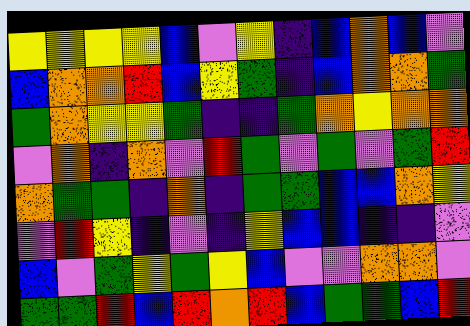[["yellow", "yellow", "yellow", "yellow", "blue", "violet", "yellow", "indigo", "blue", "orange", "blue", "violet"], ["blue", "orange", "orange", "red", "blue", "yellow", "green", "indigo", "blue", "orange", "orange", "green"], ["green", "orange", "yellow", "yellow", "green", "indigo", "indigo", "green", "orange", "yellow", "orange", "orange"], ["violet", "orange", "indigo", "orange", "violet", "red", "green", "violet", "green", "violet", "green", "red"], ["orange", "green", "green", "indigo", "orange", "indigo", "green", "green", "blue", "blue", "orange", "yellow"], ["violet", "red", "yellow", "indigo", "violet", "indigo", "yellow", "blue", "blue", "indigo", "indigo", "violet"], ["blue", "violet", "green", "yellow", "green", "yellow", "blue", "violet", "violet", "orange", "orange", "violet"], ["green", "green", "red", "blue", "red", "orange", "red", "blue", "green", "green", "blue", "red"]]